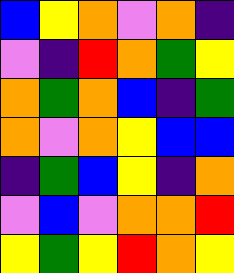[["blue", "yellow", "orange", "violet", "orange", "indigo"], ["violet", "indigo", "red", "orange", "green", "yellow"], ["orange", "green", "orange", "blue", "indigo", "green"], ["orange", "violet", "orange", "yellow", "blue", "blue"], ["indigo", "green", "blue", "yellow", "indigo", "orange"], ["violet", "blue", "violet", "orange", "orange", "red"], ["yellow", "green", "yellow", "red", "orange", "yellow"]]